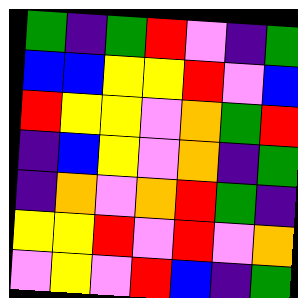[["green", "indigo", "green", "red", "violet", "indigo", "green"], ["blue", "blue", "yellow", "yellow", "red", "violet", "blue"], ["red", "yellow", "yellow", "violet", "orange", "green", "red"], ["indigo", "blue", "yellow", "violet", "orange", "indigo", "green"], ["indigo", "orange", "violet", "orange", "red", "green", "indigo"], ["yellow", "yellow", "red", "violet", "red", "violet", "orange"], ["violet", "yellow", "violet", "red", "blue", "indigo", "green"]]